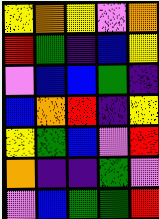[["yellow", "orange", "yellow", "violet", "orange"], ["red", "green", "indigo", "blue", "yellow"], ["violet", "blue", "blue", "green", "indigo"], ["blue", "orange", "red", "indigo", "yellow"], ["yellow", "green", "blue", "violet", "red"], ["orange", "indigo", "indigo", "green", "violet"], ["violet", "blue", "green", "green", "red"]]